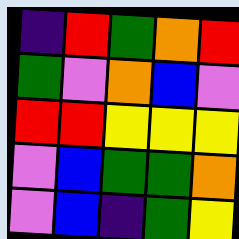[["indigo", "red", "green", "orange", "red"], ["green", "violet", "orange", "blue", "violet"], ["red", "red", "yellow", "yellow", "yellow"], ["violet", "blue", "green", "green", "orange"], ["violet", "blue", "indigo", "green", "yellow"]]